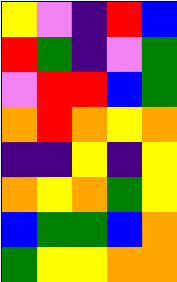[["yellow", "violet", "indigo", "red", "blue"], ["red", "green", "indigo", "violet", "green"], ["violet", "red", "red", "blue", "green"], ["orange", "red", "orange", "yellow", "orange"], ["indigo", "indigo", "yellow", "indigo", "yellow"], ["orange", "yellow", "orange", "green", "yellow"], ["blue", "green", "green", "blue", "orange"], ["green", "yellow", "yellow", "orange", "orange"]]